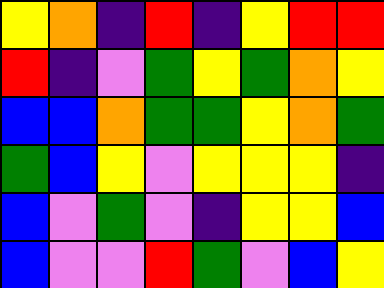[["yellow", "orange", "indigo", "red", "indigo", "yellow", "red", "red"], ["red", "indigo", "violet", "green", "yellow", "green", "orange", "yellow"], ["blue", "blue", "orange", "green", "green", "yellow", "orange", "green"], ["green", "blue", "yellow", "violet", "yellow", "yellow", "yellow", "indigo"], ["blue", "violet", "green", "violet", "indigo", "yellow", "yellow", "blue"], ["blue", "violet", "violet", "red", "green", "violet", "blue", "yellow"]]